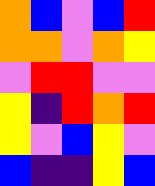[["orange", "blue", "violet", "blue", "red"], ["orange", "orange", "violet", "orange", "yellow"], ["violet", "red", "red", "violet", "violet"], ["yellow", "indigo", "red", "orange", "red"], ["yellow", "violet", "blue", "yellow", "violet"], ["blue", "indigo", "indigo", "yellow", "blue"]]